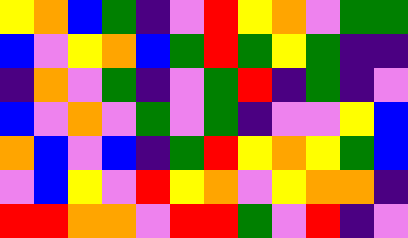[["yellow", "orange", "blue", "green", "indigo", "violet", "red", "yellow", "orange", "violet", "green", "green"], ["blue", "violet", "yellow", "orange", "blue", "green", "red", "green", "yellow", "green", "indigo", "indigo"], ["indigo", "orange", "violet", "green", "indigo", "violet", "green", "red", "indigo", "green", "indigo", "violet"], ["blue", "violet", "orange", "violet", "green", "violet", "green", "indigo", "violet", "violet", "yellow", "blue"], ["orange", "blue", "violet", "blue", "indigo", "green", "red", "yellow", "orange", "yellow", "green", "blue"], ["violet", "blue", "yellow", "violet", "red", "yellow", "orange", "violet", "yellow", "orange", "orange", "indigo"], ["red", "red", "orange", "orange", "violet", "red", "red", "green", "violet", "red", "indigo", "violet"]]